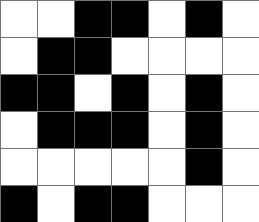[["white", "white", "black", "black", "white", "black", "white"], ["white", "black", "black", "white", "white", "white", "white"], ["black", "black", "white", "black", "white", "black", "white"], ["white", "black", "black", "black", "white", "black", "white"], ["white", "white", "white", "white", "white", "black", "white"], ["black", "white", "black", "black", "white", "white", "white"]]